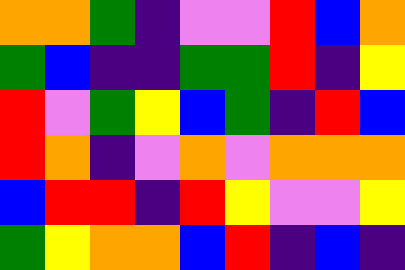[["orange", "orange", "green", "indigo", "violet", "violet", "red", "blue", "orange"], ["green", "blue", "indigo", "indigo", "green", "green", "red", "indigo", "yellow"], ["red", "violet", "green", "yellow", "blue", "green", "indigo", "red", "blue"], ["red", "orange", "indigo", "violet", "orange", "violet", "orange", "orange", "orange"], ["blue", "red", "red", "indigo", "red", "yellow", "violet", "violet", "yellow"], ["green", "yellow", "orange", "orange", "blue", "red", "indigo", "blue", "indigo"]]